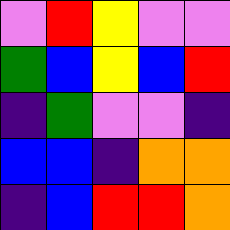[["violet", "red", "yellow", "violet", "violet"], ["green", "blue", "yellow", "blue", "red"], ["indigo", "green", "violet", "violet", "indigo"], ["blue", "blue", "indigo", "orange", "orange"], ["indigo", "blue", "red", "red", "orange"]]